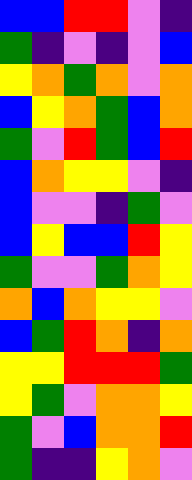[["blue", "blue", "red", "red", "violet", "indigo"], ["green", "indigo", "violet", "indigo", "violet", "blue"], ["yellow", "orange", "green", "orange", "violet", "orange"], ["blue", "yellow", "orange", "green", "blue", "orange"], ["green", "violet", "red", "green", "blue", "red"], ["blue", "orange", "yellow", "yellow", "violet", "indigo"], ["blue", "violet", "violet", "indigo", "green", "violet"], ["blue", "yellow", "blue", "blue", "red", "yellow"], ["green", "violet", "violet", "green", "orange", "yellow"], ["orange", "blue", "orange", "yellow", "yellow", "violet"], ["blue", "green", "red", "orange", "indigo", "orange"], ["yellow", "yellow", "red", "red", "red", "green"], ["yellow", "green", "violet", "orange", "orange", "yellow"], ["green", "violet", "blue", "orange", "orange", "red"], ["green", "indigo", "indigo", "yellow", "orange", "violet"]]